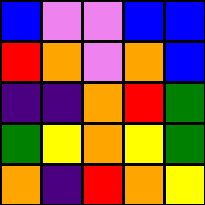[["blue", "violet", "violet", "blue", "blue"], ["red", "orange", "violet", "orange", "blue"], ["indigo", "indigo", "orange", "red", "green"], ["green", "yellow", "orange", "yellow", "green"], ["orange", "indigo", "red", "orange", "yellow"]]